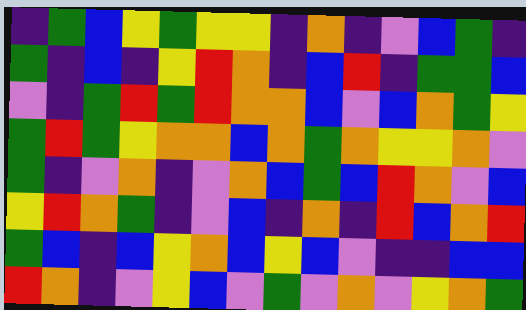[["indigo", "green", "blue", "yellow", "green", "yellow", "yellow", "indigo", "orange", "indigo", "violet", "blue", "green", "indigo"], ["green", "indigo", "blue", "indigo", "yellow", "red", "orange", "indigo", "blue", "red", "indigo", "green", "green", "blue"], ["violet", "indigo", "green", "red", "green", "red", "orange", "orange", "blue", "violet", "blue", "orange", "green", "yellow"], ["green", "red", "green", "yellow", "orange", "orange", "blue", "orange", "green", "orange", "yellow", "yellow", "orange", "violet"], ["green", "indigo", "violet", "orange", "indigo", "violet", "orange", "blue", "green", "blue", "red", "orange", "violet", "blue"], ["yellow", "red", "orange", "green", "indigo", "violet", "blue", "indigo", "orange", "indigo", "red", "blue", "orange", "red"], ["green", "blue", "indigo", "blue", "yellow", "orange", "blue", "yellow", "blue", "violet", "indigo", "indigo", "blue", "blue"], ["red", "orange", "indigo", "violet", "yellow", "blue", "violet", "green", "violet", "orange", "violet", "yellow", "orange", "green"]]